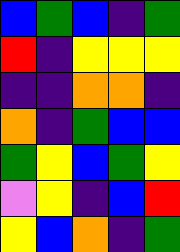[["blue", "green", "blue", "indigo", "green"], ["red", "indigo", "yellow", "yellow", "yellow"], ["indigo", "indigo", "orange", "orange", "indigo"], ["orange", "indigo", "green", "blue", "blue"], ["green", "yellow", "blue", "green", "yellow"], ["violet", "yellow", "indigo", "blue", "red"], ["yellow", "blue", "orange", "indigo", "green"]]